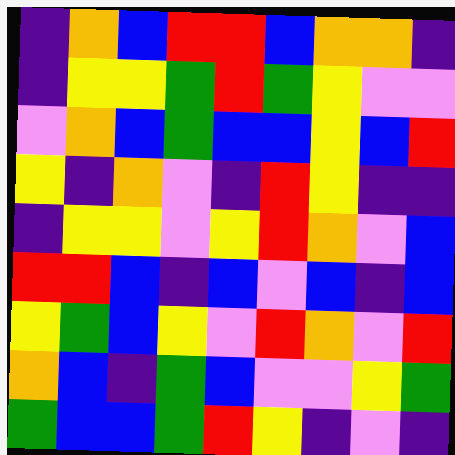[["indigo", "orange", "blue", "red", "red", "blue", "orange", "orange", "indigo"], ["indigo", "yellow", "yellow", "green", "red", "green", "yellow", "violet", "violet"], ["violet", "orange", "blue", "green", "blue", "blue", "yellow", "blue", "red"], ["yellow", "indigo", "orange", "violet", "indigo", "red", "yellow", "indigo", "indigo"], ["indigo", "yellow", "yellow", "violet", "yellow", "red", "orange", "violet", "blue"], ["red", "red", "blue", "indigo", "blue", "violet", "blue", "indigo", "blue"], ["yellow", "green", "blue", "yellow", "violet", "red", "orange", "violet", "red"], ["orange", "blue", "indigo", "green", "blue", "violet", "violet", "yellow", "green"], ["green", "blue", "blue", "green", "red", "yellow", "indigo", "violet", "indigo"]]